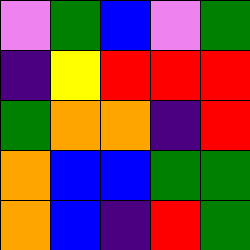[["violet", "green", "blue", "violet", "green"], ["indigo", "yellow", "red", "red", "red"], ["green", "orange", "orange", "indigo", "red"], ["orange", "blue", "blue", "green", "green"], ["orange", "blue", "indigo", "red", "green"]]